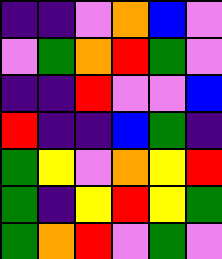[["indigo", "indigo", "violet", "orange", "blue", "violet"], ["violet", "green", "orange", "red", "green", "violet"], ["indigo", "indigo", "red", "violet", "violet", "blue"], ["red", "indigo", "indigo", "blue", "green", "indigo"], ["green", "yellow", "violet", "orange", "yellow", "red"], ["green", "indigo", "yellow", "red", "yellow", "green"], ["green", "orange", "red", "violet", "green", "violet"]]